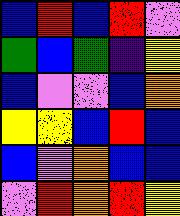[["blue", "red", "blue", "red", "violet"], ["green", "blue", "green", "indigo", "yellow"], ["blue", "violet", "violet", "blue", "orange"], ["yellow", "yellow", "blue", "red", "blue"], ["blue", "violet", "orange", "blue", "blue"], ["violet", "red", "orange", "red", "yellow"]]